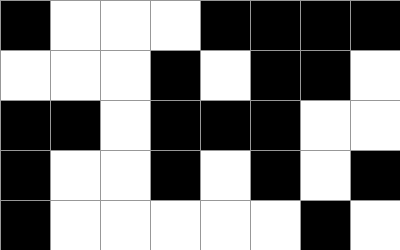[["black", "white", "white", "white", "black", "black", "black", "black"], ["white", "white", "white", "black", "white", "black", "black", "white"], ["black", "black", "white", "black", "black", "black", "white", "white"], ["black", "white", "white", "black", "white", "black", "white", "black"], ["black", "white", "white", "white", "white", "white", "black", "white"]]